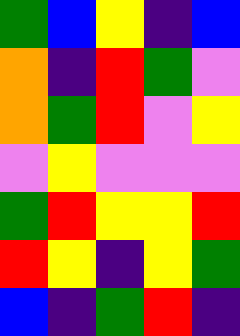[["green", "blue", "yellow", "indigo", "blue"], ["orange", "indigo", "red", "green", "violet"], ["orange", "green", "red", "violet", "yellow"], ["violet", "yellow", "violet", "violet", "violet"], ["green", "red", "yellow", "yellow", "red"], ["red", "yellow", "indigo", "yellow", "green"], ["blue", "indigo", "green", "red", "indigo"]]